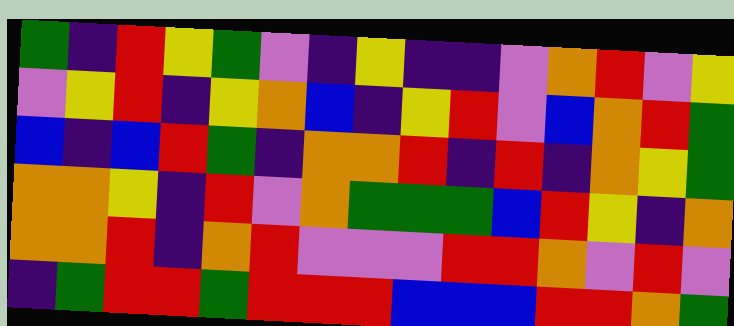[["green", "indigo", "red", "yellow", "green", "violet", "indigo", "yellow", "indigo", "indigo", "violet", "orange", "red", "violet", "yellow"], ["violet", "yellow", "red", "indigo", "yellow", "orange", "blue", "indigo", "yellow", "red", "violet", "blue", "orange", "red", "green"], ["blue", "indigo", "blue", "red", "green", "indigo", "orange", "orange", "red", "indigo", "red", "indigo", "orange", "yellow", "green"], ["orange", "orange", "yellow", "indigo", "red", "violet", "orange", "green", "green", "green", "blue", "red", "yellow", "indigo", "orange"], ["orange", "orange", "red", "indigo", "orange", "red", "violet", "violet", "violet", "red", "red", "orange", "violet", "red", "violet"], ["indigo", "green", "red", "red", "green", "red", "red", "red", "blue", "blue", "blue", "red", "red", "orange", "green"]]